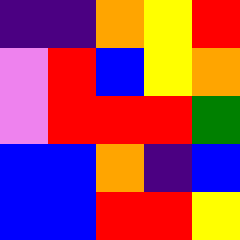[["indigo", "indigo", "orange", "yellow", "red"], ["violet", "red", "blue", "yellow", "orange"], ["violet", "red", "red", "red", "green"], ["blue", "blue", "orange", "indigo", "blue"], ["blue", "blue", "red", "red", "yellow"]]